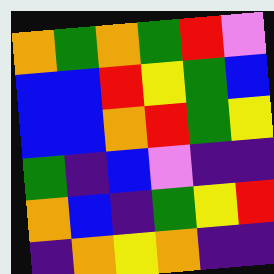[["orange", "green", "orange", "green", "red", "violet"], ["blue", "blue", "red", "yellow", "green", "blue"], ["blue", "blue", "orange", "red", "green", "yellow"], ["green", "indigo", "blue", "violet", "indigo", "indigo"], ["orange", "blue", "indigo", "green", "yellow", "red"], ["indigo", "orange", "yellow", "orange", "indigo", "indigo"]]